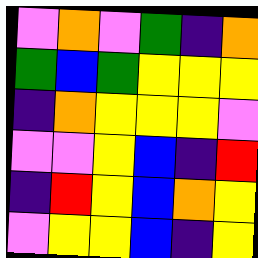[["violet", "orange", "violet", "green", "indigo", "orange"], ["green", "blue", "green", "yellow", "yellow", "yellow"], ["indigo", "orange", "yellow", "yellow", "yellow", "violet"], ["violet", "violet", "yellow", "blue", "indigo", "red"], ["indigo", "red", "yellow", "blue", "orange", "yellow"], ["violet", "yellow", "yellow", "blue", "indigo", "yellow"]]